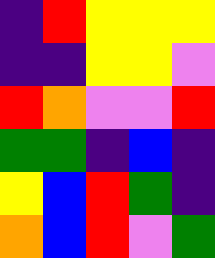[["indigo", "red", "yellow", "yellow", "yellow"], ["indigo", "indigo", "yellow", "yellow", "violet"], ["red", "orange", "violet", "violet", "red"], ["green", "green", "indigo", "blue", "indigo"], ["yellow", "blue", "red", "green", "indigo"], ["orange", "blue", "red", "violet", "green"]]